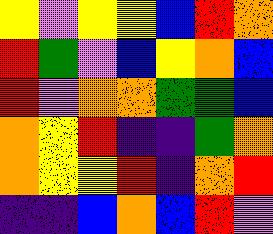[["yellow", "violet", "yellow", "yellow", "blue", "red", "orange"], ["red", "green", "violet", "blue", "yellow", "orange", "blue"], ["red", "violet", "orange", "orange", "green", "green", "blue"], ["orange", "yellow", "red", "indigo", "indigo", "green", "orange"], ["orange", "yellow", "yellow", "red", "indigo", "orange", "red"], ["indigo", "indigo", "blue", "orange", "blue", "red", "violet"]]